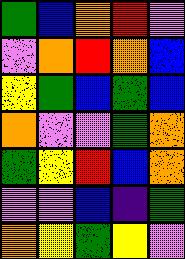[["green", "blue", "orange", "red", "violet"], ["violet", "orange", "red", "orange", "blue"], ["yellow", "green", "blue", "green", "blue"], ["orange", "violet", "violet", "green", "orange"], ["green", "yellow", "red", "blue", "orange"], ["violet", "violet", "blue", "indigo", "green"], ["orange", "yellow", "green", "yellow", "violet"]]